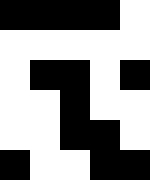[["black", "black", "black", "black", "white"], ["white", "white", "white", "white", "white"], ["white", "black", "black", "white", "black"], ["white", "white", "black", "white", "white"], ["white", "white", "black", "black", "white"], ["black", "white", "white", "black", "black"]]